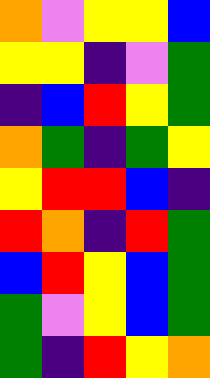[["orange", "violet", "yellow", "yellow", "blue"], ["yellow", "yellow", "indigo", "violet", "green"], ["indigo", "blue", "red", "yellow", "green"], ["orange", "green", "indigo", "green", "yellow"], ["yellow", "red", "red", "blue", "indigo"], ["red", "orange", "indigo", "red", "green"], ["blue", "red", "yellow", "blue", "green"], ["green", "violet", "yellow", "blue", "green"], ["green", "indigo", "red", "yellow", "orange"]]